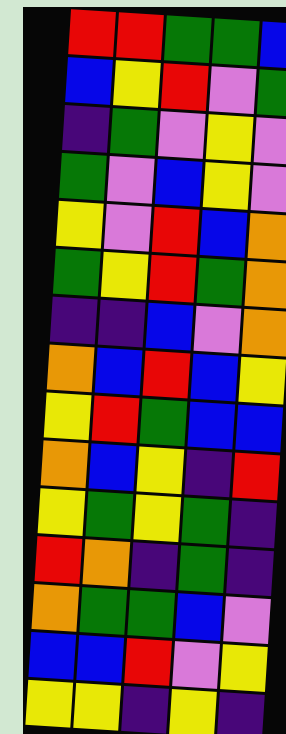[["red", "red", "green", "green", "blue"], ["blue", "yellow", "red", "violet", "green"], ["indigo", "green", "violet", "yellow", "violet"], ["green", "violet", "blue", "yellow", "violet"], ["yellow", "violet", "red", "blue", "orange"], ["green", "yellow", "red", "green", "orange"], ["indigo", "indigo", "blue", "violet", "orange"], ["orange", "blue", "red", "blue", "yellow"], ["yellow", "red", "green", "blue", "blue"], ["orange", "blue", "yellow", "indigo", "red"], ["yellow", "green", "yellow", "green", "indigo"], ["red", "orange", "indigo", "green", "indigo"], ["orange", "green", "green", "blue", "violet"], ["blue", "blue", "red", "violet", "yellow"], ["yellow", "yellow", "indigo", "yellow", "indigo"]]